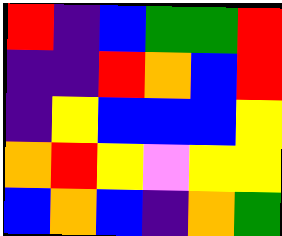[["red", "indigo", "blue", "green", "green", "red"], ["indigo", "indigo", "red", "orange", "blue", "red"], ["indigo", "yellow", "blue", "blue", "blue", "yellow"], ["orange", "red", "yellow", "violet", "yellow", "yellow"], ["blue", "orange", "blue", "indigo", "orange", "green"]]